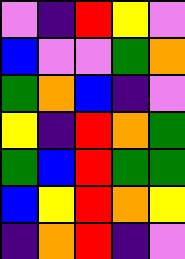[["violet", "indigo", "red", "yellow", "violet"], ["blue", "violet", "violet", "green", "orange"], ["green", "orange", "blue", "indigo", "violet"], ["yellow", "indigo", "red", "orange", "green"], ["green", "blue", "red", "green", "green"], ["blue", "yellow", "red", "orange", "yellow"], ["indigo", "orange", "red", "indigo", "violet"]]